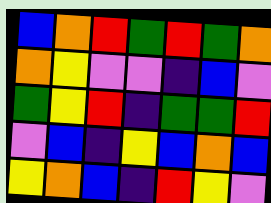[["blue", "orange", "red", "green", "red", "green", "orange"], ["orange", "yellow", "violet", "violet", "indigo", "blue", "violet"], ["green", "yellow", "red", "indigo", "green", "green", "red"], ["violet", "blue", "indigo", "yellow", "blue", "orange", "blue"], ["yellow", "orange", "blue", "indigo", "red", "yellow", "violet"]]